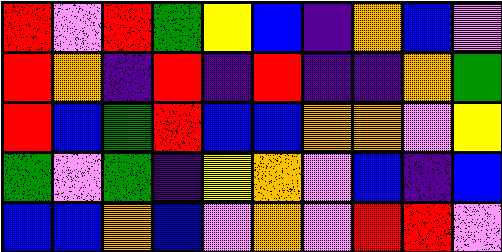[["red", "violet", "red", "green", "yellow", "blue", "indigo", "orange", "blue", "violet"], ["red", "orange", "indigo", "red", "indigo", "red", "indigo", "indigo", "orange", "green"], ["red", "blue", "green", "red", "blue", "blue", "orange", "orange", "violet", "yellow"], ["green", "violet", "green", "indigo", "yellow", "orange", "violet", "blue", "indigo", "blue"], ["blue", "blue", "orange", "blue", "violet", "orange", "violet", "red", "red", "violet"]]